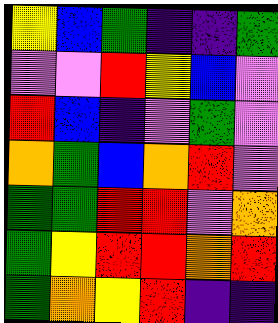[["yellow", "blue", "green", "indigo", "indigo", "green"], ["violet", "violet", "red", "yellow", "blue", "violet"], ["red", "blue", "indigo", "violet", "green", "violet"], ["orange", "green", "blue", "orange", "red", "violet"], ["green", "green", "red", "red", "violet", "orange"], ["green", "yellow", "red", "red", "orange", "red"], ["green", "orange", "yellow", "red", "indigo", "indigo"]]